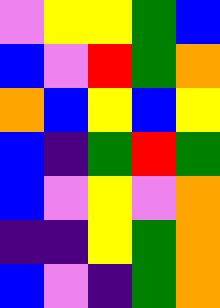[["violet", "yellow", "yellow", "green", "blue"], ["blue", "violet", "red", "green", "orange"], ["orange", "blue", "yellow", "blue", "yellow"], ["blue", "indigo", "green", "red", "green"], ["blue", "violet", "yellow", "violet", "orange"], ["indigo", "indigo", "yellow", "green", "orange"], ["blue", "violet", "indigo", "green", "orange"]]